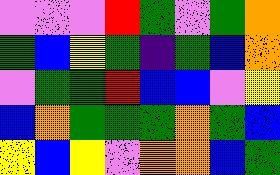[["violet", "violet", "violet", "red", "green", "violet", "green", "orange"], ["green", "blue", "yellow", "green", "indigo", "green", "blue", "orange"], ["violet", "green", "green", "red", "blue", "blue", "violet", "yellow"], ["blue", "orange", "green", "green", "green", "orange", "green", "blue"], ["yellow", "blue", "yellow", "violet", "orange", "orange", "blue", "green"]]